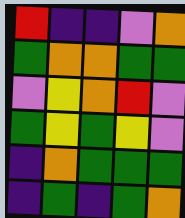[["red", "indigo", "indigo", "violet", "orange"], ["green", "orange", "orange", "green", "green"], ["violet", "yellow", "orange", "red", "violet"], ["green", "yellow", "green", "yellow", "violet"], ["indigo", "orange", "green", "green", "green"], ["indigo", "green", "indigo", "green", "orange"]]